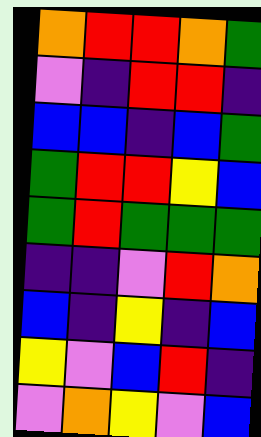[["orange", "red", "red", "orange", "green"], ["violet", "indigo", "red", "red", "indigo"], ["blue", "blue", "indigo", "blue", "green"], ["green", "red", "red", "yellow", "blue"], ["green", "red", "green", "green", "green"], ["indigo", "indigo", "violet", "red", "orange"], ["blue", "indigo", "yellow", "indigo", "blue"], ["yellow", "violet", "blue", "red", "indigo"], ["violet", "orange", "yellow", "violet", "blue"]]